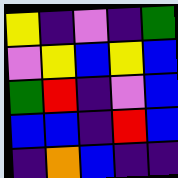[["yellow", "indigo", "violet", "indigo", "green"], ["violet", "yellow", "blue", "yellow", "blue"], ["green", "red", "indigo", "violet", "blue"], ["blue", "blue", "indigo", "red", "blue"], ["indigo", "orange", "blue", "indigo", "indigo"]]